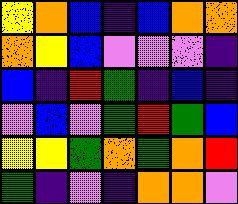[["yellow", "orange", "blue", "indigo", "blue", "orange", "orange"], ["orange", "yellow", "blue", "violet", "violet", "violet", "indigo"], ["blue", "indigo", "red", "green", "indigo", "blue", "indigo"], ["violet", "blue", "violet", "green", "red", "green", "blue"], ["yellow", "yellow", "green", "orange", "green", "orange", "red"], ["green", "indigo", "violet", "indigo", "orange", "orange", "violet"]]